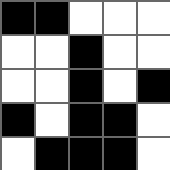[["black", "black", "white", "white", "white"], ["white", "white", "black", "white", "white"], ["white", "white", "black", "white", "black"], ["black", "white", "black", "black", "white"], ["white", "black", "black", "black", "white"]]